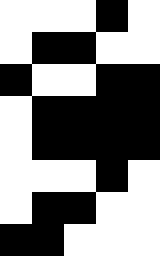[["white", "white", "white", "black", "white"], ["white", "black", "black", "white", "white"], ["black", "white", "white", "black", "black"], ["white", "black", "black", "black", "black"], ["white", "black", "black", "black", "black"], ["white", "white", "white", "black", "white"], ["white", "black", "black", "white", "white"], ["black", "black", "white", "white", "white"]]